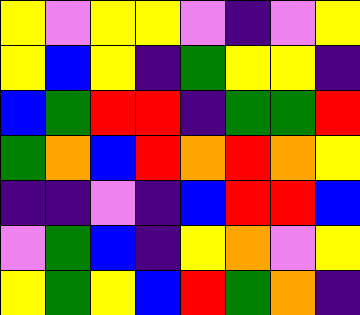[["yellow", "violet", "yellow", "yellow", "violet", "indigo", "violet", "yellow"], ["yellow", "blue", "yellow", "indigo", "green", "yellow", "yellow", "indigo"], ["blue", "green", "red", "red", "indigo", "green", "green", "red"], ["green", "orange", "blue", "red", "orange", "red", "orange", "yellow"], ["indigo", "indigo", "violet", "indigo", "blue", "red", "red", "blue"], ["violet", "green", "blue", "indigo", "yellow", "orange", "violet", "yellow"], ["yellow", "green", "yellow", "blue", "red", "green", "orange", "indigo"]]